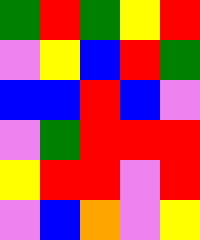[["green", "red", "green", "yellow", "red"], ["violet", "yellow", "blue", "red", "green"], ["blue", "blue", "red", "blue", "violet"], ["violet", "green", "red", "red", "red"], ["yellow", "red", "red", "violet", "red"], ["violet", "blue", "orange", "violet", "yellow"]]